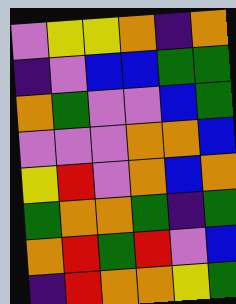[["violet", "yellow", "yellow", "orange", "indigo", "orange"], ["indigo", "violet", "blue", "blue", "green", "green"], ["orange", "green", "violet", "violet", "blue", "green"], ["violet", "violet", "violet", "orange", "orange", "blue"], ["yellow", "red", "violet", "orange", "blue", "orange"], ["green", "orange", "orange", "green", "indigo", "green"], ["orange", "red", "green", "red", "violet", "blue"], ["indigo", "red", "orange", "orange", "yellow", "green"]]